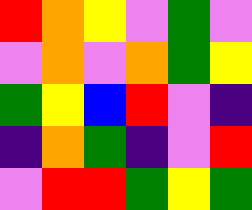[["red", "orange", "yellow", "violet", "green", "violet"], ["violet", "orange", "violet", "orange", "green", "yellow"], ["green", "yellow", "blue", "red", "violet", "indigo"], ["indigo", "orange", "green", "indigo", "violet", "red"], ["violet", "red", "red", "green", "yellow", "green"]]